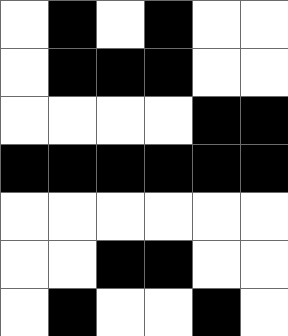[["white", "black", "white", "black", "white", "white"], ["white", "black", "black", "black", "white", "white"], ["white", "white", "white", "white", "black", "black"], ["black", "black", "black", "black", "black", "black"], ["white", "white", "white", "white", "white", "white"], ["white", "white", "black", "black", "white", "white"], ["white", "black", "white", "white", "black", "white"]]